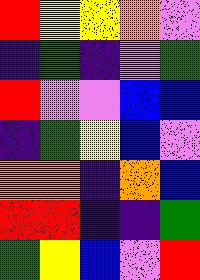[["red", "yellow", "yellow", "orange", "violet"], ["indigo", "green", "indigo", "violet", "green"], ["red", "violet", "violet", "blue", "blue"], ["indigo", "green", "yellow", "blue", "violet"], ["orange", "orange", "indigo", "orange", "blue"], ["red", "red", "indigo", "indigo", "green"], ["green", "yellow", "blue", "violet", "red"]]